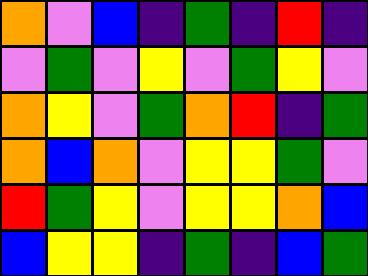[["orange", "violet", "blue", "indigo", "green", "indigo", "red", "indigo"], ["violet", "green", "violet", "yellow", "violet", "green", "yellow", "violet"], ["orange", "yellow", "violet", "green", "orange", "red", "indigo", "green"], ["orange", "blue", "orange", "violet", "yellow", "yellow", "green", "violet"], ["red", "green", "yellow", "violet", "yellow", "yellow", "orange", "blue"], ["blue", "yellow", "yellow", "indigo", "green", "indigo", "blue", "green"]]